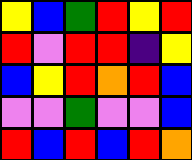[["yellow", "blue", "green", "red", "yellow", "red"], ["red", "violet", "red", "red", "indigo", "yellow"], ["blue", "yellow", "red", "orange", "red", "blue"], ["violet", "violet", "green", "violet", "violet", "blue"], ["red", "blue", "red", "blue", "red", "orange"]]